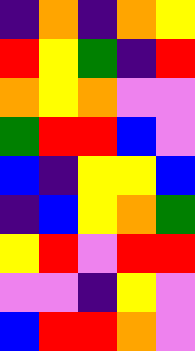[["indigo", "orange", "indigo", "orange", "yellow"], ["red", "yellow", "green", "indigo", "red"], ["orange", "yellow", "orange", "violet", "violet"], ["green", "red", "red", "blue", "violet"], ["blue", "indigo", "yellow", "yellow", "blue"], ["indigo", "blue", "yellow", "orange", "green"], ["yellow", "red", "violet", "red", "red"], ["violet", "violet", "indigo", "yellow", "violet"], ["blue", "red", "red", "orange", "violet"]]